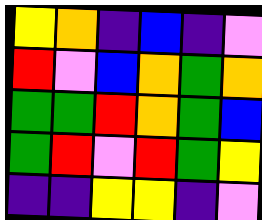[["yellow", "orange", "indigo", "blue", "indigo", "violet"], ["red", "violet", "blue", "orange", "green", "orange"], ["green", "green", "red", "orange", "green", "blue"], ["green", "red", "violet", "red", "green", "yellow"], ["indigo", "indigo", "yellow", "yellow", "indigo", "violet"]]